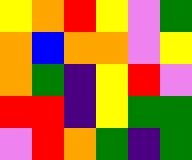[["yellow", "orange", "red", "yellow", "violet", "green"], ["orange", "blue", "orange", "orange", "violet", "yellow"], ["orange", "green", "indigo", "yellow", "red", "violet"], ["red", "red", "indigo", "yellow", "green", "green"], ["violet", "red", "orange", "green", "indigo", "green"]]